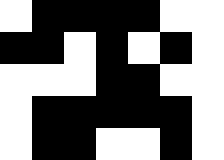[["white", "black", "black", "black", "black", "white", "white"], ["black", "black", "white", "black", "white", "black", "white"], ["white", "white", "white", "black", "black", "white", "white"], ["white", "black", "black", "black", "black", "black", "white"], ["white", "black", "black", "white", "white", "black", "white"]]